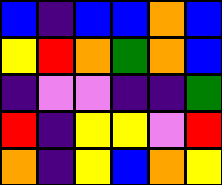[["blue", "indigo", "blue", "blue", "orange", "blue"], ["yellow", "red", "orange", "green", "orange", "blue"], ["indigo", "violet", "violet", "indigo", "indigo", "green"], ["red", "indigo", "yellow", "yellow", "violet", "red"], ["orange", "indigo", "yellow", "blue", "orange", "yellow"]]